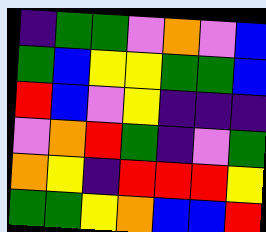[["indigo", "green", "green", "violet", "orange", "violet", "blue"], ["green", "blue", "yellow", "yellow", "green", "green", "blue"], ["red", "blue", "violet", "yellow", "indigo", "indigo", "indigo"], ["violet", "orange", "red", "green", "indigo", "violet", "green"], ["orange", "yellow", "indigo", "red", "red", "red", "yellow"], ["green", "green", "yellow", "orange", "blue", "blue", "red"]]